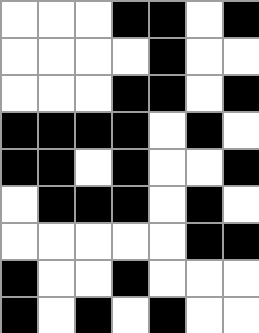[["white", "white", "white", "black", "black", "white", "black"], ["white", "white", "white", "white", "black", "white", "white"], ["white", "white", "white", "black", "black", "white", "black"], ["black", "black", "black", "black", "white", "black", "white"], ["black", "black", "white", "black", "white", "white", "black"], ["white", "black", "black", "black", "white", "black", "white"], ["white", "white", "white", "white", "white", "black", "black"], ["black", "white", "white", "black", "white", "white", "white"], ["black", "white", "black", "white", "black", "white", "white"]]